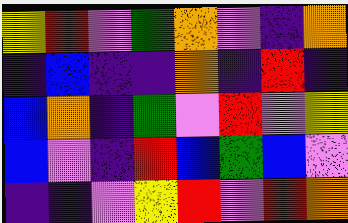[["yellow", "red", "violet", "green", "orange", "violet", "indigo", "orange"], ["indigo", "blue", "indigo", "indigo", "orange", "indigo", "red", "indigo"], ["blue", "orange", "indigo", "green", "violet", "red", "violet", "yellow"], ["blue", "violet", "indigo", "red", "blue", "green", "blue", "violet"], ["indigo", "indigo", "violet", "yellow", "red", "violet", "red", "orange"]]